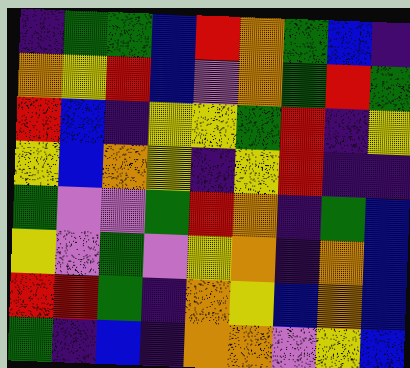[["indigo", "green", "green", "blue", "red", "orange", "green", "blue", "indigo"], ["orange", "yellow", "red", "blue", "violet", "orange", "green", "red", "green"], ["red", "blue", "indigo", "yellow", "yellow", "green", "red", "indigo", "yellow"], ["yellow", "blue", "orange", "yellow", "indigo", "yellow", "red", "indigo", "indigo"], ["green", "violet", "violet", "green", "red", "orange", "indigo", "green", "blue"], ["yellow", "violet", "green", "violet", "yellow", "orange", "indigo", "orange", "blue"], ["red", "red", "green", "indigo", "orange", "yellow", "blue", "orange", "blue"], ["green", "indigo", "blue", "indigo", "orange", "orange", "violet", "yellow", "blue"]]